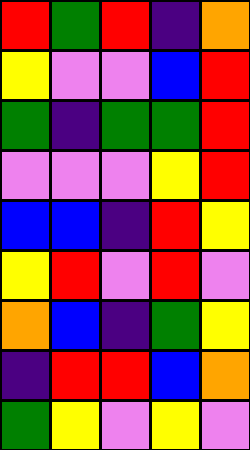[["red", "green", "red", "indigo", "orange"], ["yellow", "violet", "violet", "blue", "red"], ["green", "indigo", "green", "green", "red"], ["violet", "violet", "violet", "yellow", "red"], ["blue", "blue", "indigo", "red", "yellow"], ["yellow", "red", "violet", "red", "violet"], ["orange", "blue", "indigo", "green", "yellow"], ["indigo", "red", "red", "blue", "orange"], ["green", "yellow", "violet", "yellow", "violet"]]